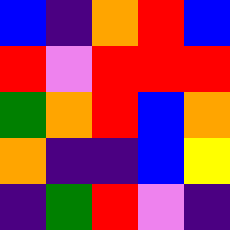[["blue", "indigo", "orange", "red", "blue"], ["red", "violet", "red", "red", "red"], ["green", "orange", "red", "blue", "orange"], ["orange", "indigo", "indigo", "blue", "yellow"], ["indigo", "green", "red", "violet", "indigo"]]